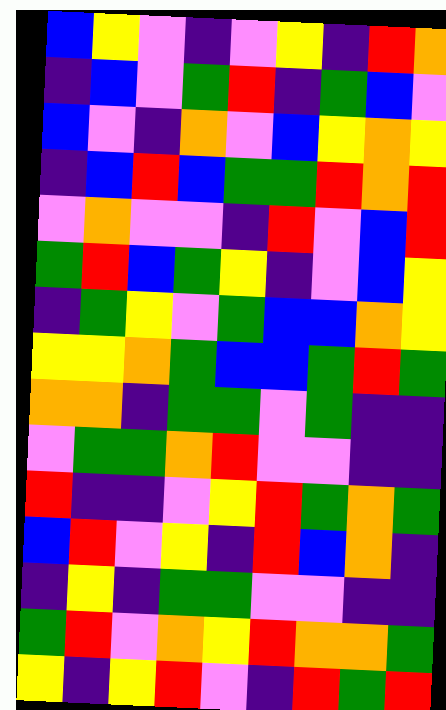[["blue", "yellow", "violet", "indigo", "violet", "yellow", "indigo", "red", "orange"], ["indigo", "blue", "violet", "green", "red", "indigo", "green", "blue", "violet"], ["blue", "violet", "indigo", "orange", "violet", "blue", "yellow", "orange", "yellow"], ["indigo", "blue", "red", "blue", "green", "green", "red", "orange", "red"], ["violet", "orange", "violet", "violet", "indigo", "red", "violet", "blue", "red"], ["green", "red", "blue", "green", "yellow", "indigo", "violet", "blue", "yellow"], ["indigo", "green", "yellow", "violet", "green", "blue", "blue", "orange", "yellow"], ["yellow", "yellow", "orange", "green", "blue", "blue", "green", "red", "green"], ["orange", "orange", "indigo", "green", "green", "violet", "green", "indigo", "indigo"], ["violet", "green", "green", "orange", "red", "violet", "violet", "indigo", "indigo"], ["red", "indigo", "indigo", "violet", "yellow", "red", "green", "orange", "green"], ["blue", "red", "violet", "yellow", "indigo", "red", "blue", "orange", "indigo"], ["indigo", "yellow", "indigo", "green", "green", "violet", "violet", "indigo", "indigo"], ["green", "red", "violet", "orange", "yellow", "red", "orange", "orange", "green"], ["yellow", "indigo", "yellow", "red", "violet", "indigo", "red", "green", "red"]]